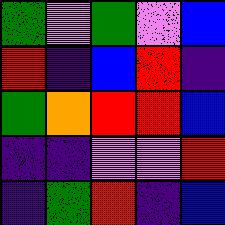[["green", "violet", "green", "violet", "blue"], ["red", "indigo", "blue", "red", "indigo"], ["green", "orange", "red", "red", "blue"], ["indigo", "indigo", "violet", "violet", "red"], ["indigo", "green", "red", "indigo", "blue"]]